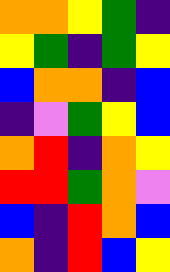[["orange", "orange", "yellow", "green", "indigo"], ["yellow", "green", "indigo", "green", "yellow"], ["blue", "orange", "orange", "indigo", "blue"], ["indigo", "violet", "green", "yellow", "blue"], ["orange", "red", "indigo", "orange", "yellow"], ["red", "red", "green", "orange", "violet"], ["blue", "indigo", "red", "orange", "blue"], ["orange", "indigo", "red", "blue", "yellow"]]